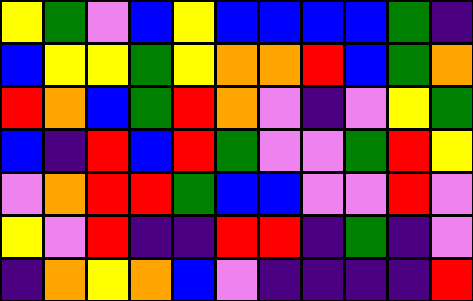[["yellow", "green", "violet", "blue", "yellow", "blue", "blue", "blue", "blue", "green", "indigo"], ["blue", "yellow", "yellow", "green", "yellow", "orange", "orange", "red", "blue", "green", "orange"], ["red", "orange", "blue", "green", "red", "orange", "violet", "indigo", "violet", "yellow", "green"], ["blue", "indigo", "red", "blue", "red", "green", "violet", "violet", "green", "red", "yellow"], ["violet", "orange", "red", "red", "green", "blue", "blue", "violet", "violet", "red", "violet"], ["yellow", "violet", "red", "indigo", "indigo", "red", "red", "indigo", "green", "indigo", "violet"], ["indigo", "orange", "yellow", "orange", "blue", "violet", "indigo", "indigo", "indigo", "indigo", "red"]]